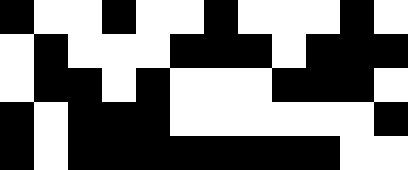[["black", "white", "white", "black", "white", "white", "black", "white", "white", "white", "black", "white"], ["white", "black", "white", "white", "white", "black", "black", "black", "white", "black", "black", "black"], ["white", "black", "black", "white", "black", "white", "white", "white", "black", "black", "black", "white"], ["black", "white", "black", "black", "black", "white", "white", "white", "white", "white", "white", "black"], ["black", "white", "black", "black", "black", "black", "black", "black", "black", "black", "white", "white"]]